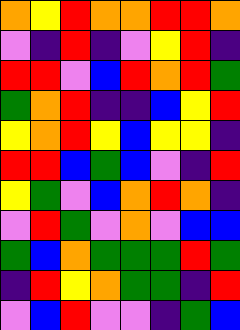[["orange", "yellow", "red", "orange", "orange", "red", "red", "orange"], ["violet", "indigo", "red", "indigo", "violet", "yellow", "red", "indigo"], ["red", "red", "violet", "blue", "red", "orange", "red", "green"], ["green", "orange", "red", "indigo", "indigo", "blue", "yellow", "red"], ["yellow", "orange", "red", "yellow", "blue", "yellow", "yellow", "indigo"], ["red", "red", "blue", "green", "blue", "violet", "indigo", "red"], ["yellow", "green", "violet", "blue", "orange", "red", "orange", "indigo"], ["violet", "red", "green", "violet", "orange", "violet", "blue", "blue"], ["green", "blue", "orange", "green", "green", "green", "red", "green"], ["indigo", "red", "yellow", "orange", "green", "green", "indigo", "red"], ["violet", "blue", "red", "violet", "violet", "indigo", "green", "blue"]]